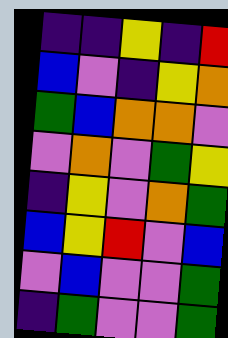[["indigo", "indigo", "yellow", "indigo", "red"], ["blue", "violet", "indigo", "yellow", "orange"], ["green", "blue", "orange", "orange", "violet"], ["violet", "orange", "violet", "green", "yellow"], ["indigo", "yellow", "violet", "orange", "green"], ["blue", "yellow", "red", "violet", "blue"], ["violet", "blue", "violet", "violet", "green"], ["indigo", "green", "violet", "violet", "green"]]